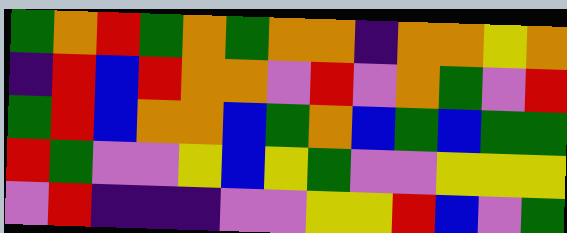[["green", "orange", "red", "green", "orange", "green", "orange", "orange", "indigo", "orange", "orange", "yellow", "orange"], ["indigo", "red", "blue", "red", "orange", "orange", "violet", "red", "violet", "orange", "green", "violet", "red"], ["green", "red", "blue", "orange", "orange", "blue", "green", "orange", "blue", "green", "blue", "green", "green"], ["red", "green", "violet", "violet", "yellow", "blue", "yellow", "green", "violet", "violet", "yellow", "yellow", "yellow"], ["violet", "red", "indigo", "indigo", "indigo", "violet", "violet", "yellow", "yellow", "red", "blue", "violet", "green"]]